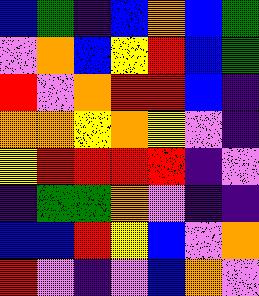[["blue", "green", "indigo", "blue", "orange", "blue", "green"], ["violet", "orange", "blue", "yellow", "red", "blue", "green"], ["red", "violet", "orange", "red", "red", "blue", "indigo"], ["orange", "orange", "yellow", "orange", "yellow", "violet", "indigo"], ["yellow", "red", "red", "red", "red", "indigo", "violet"], ["indigo", "green", "green", "orange", "violet", "indigo", "indigo"], ["blue", "blue", "red", "yellow", "blue", "violet", "orange"], ["red", "violet", "indigo", "violet", "blue", "orange", "violet"]]